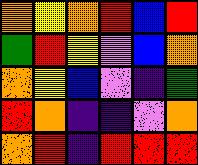[["orange", "yellow", "orange", "red", "blue", "red"], ["green", "red", "yellow", "violet", "blue", "orange"], ["orange", "yellow", "blue", "violet", "indigo", "green"], ["red", "orange", "indigo", "indigo", "violet", "orange"], ["orange", "red", "indigo", "red", "red", "red"]]